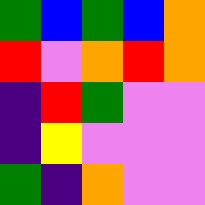[["green", "blue", "green", "blue", "orange"], ["red", "violet", "orange", "red", "orange"], ["indigo", "red", "green", "violet", "violet"], ["indigo", "yellow", "violet", "violet", "violet"], ["green", "indigo", "orange", "violet", "violet"]]